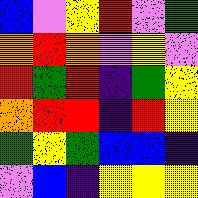[["blue", "violet", "yellow", "red", "violet", "green"], ["orange", "red", "orange", "violet", "yellow", "violet"], ["red", "green", "red", "indigo", "green", "yellow"], ["orange", "red", "red", "indigo", "red", "yellow"], ["green", "yellow", "green", "blue", "blue", "indigo"], ["violet", "blue", "indigo", "yellow", "yellow", "yellow"]]